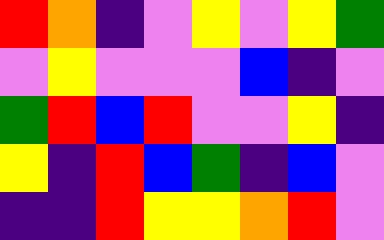[["red", "orange", "indigo", "violet", "yellow", "violet", "yellow", "green"], ["violet", "yellow", "violet", "violet", "violet", "blue", "indigo", "violet"], ["green", "red", "blue", "red", "violet", "violet", "yellow", "indigo"], ["yellow", "indigo", "red", "blue", "green", "indigo", "blue", "violet"], ["indigo", "indigo", "red", "yellow", "yellow", "orange", "red", "violet"]]